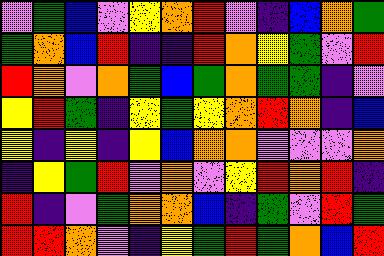[["violet", "green", "blue", "violet", "yellow", "orange", "red", "violet", "indigo", "blue", "orange", "green"], ["green", "orange", "blue", "red", "indigo", "indigo", "red", "orange", "yellow", "green", "violet", "red"], ["red", "orange", "violet", "orange", "green", "blue", "green", "orange", "green", "green", "indigo", "violet"], ["yellow", "red", "green", "indigo", "yellow", "green", "yellow", "orange", "red", "orange", "indigo", "blue"], ["yellow", "indigo", "yellow", "indigo", "yellow", "blue", "orange", "orange", "violet", "violet", "violet", "orange"], ["indigo", "yellow", "green", "red", "violet", "orange", "violet", "yellow", "red", "orange", "red", "indigo"], ["red", "indigo", "violet", "green", "orange", "orange", "blue", "indigo", "green", "violet", "red", "green"], ["red", "red", "orange", "violet", "indigo", "yellow", "green", "red", "green", "orange", "blue", "red"]]